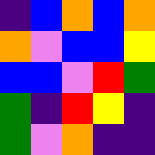[["indigo", "blue", "orange", "blue", "orange"], ["orange", "violet", "blue", "blue", "yellow"], ["blue", "blue", "violet", "red", "green"], ["green", "indigo", "red", "yellow", "indigo"], ["green", "violet", "orange", "indigo", "indigo"]]